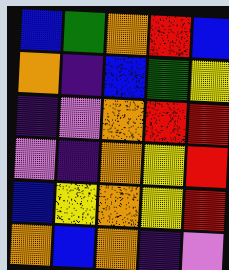[["blue", "green", "orange", "red", "blue"], ["orange", "indigo", "blue", "green", "yellow"], ["indigo", "violet", "orange", "red", "red"], ["violet", "indigo", "orange", "yellow", "red"], ["blue", "yellow", "orange", "yellow", "red"], ["orange", "blue", "orange", "indigo", "violet"]]